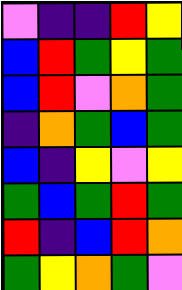[["violet", "indigo", "indigo", "red", "yellow"], ["blue", "red", "green", "yellow", "green"], ["blue", "red", "violet", "orange", "green"], ["indigo", "orange", "green", "blue", "green"], ["blue", "indigo", "yellow", "violet", "yellow"], ["green", "blue", "green", "red", "green"], ["red", "indigo", "blue", "red", "orange"], ["green", "yellow", "orange", "green", "violet"]]